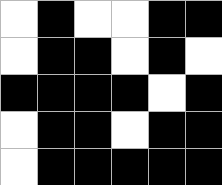[["white", "black", "white", "white", "black", "black"], ["white", "black", "black", "white", "black", "white"], ["black", "black", "black", "black", "white", "black"], ["white", "black", "black", "white", "black", "black"], ["white", "black", "black", "black", "black", "black"]]